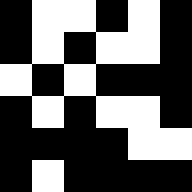[["black", "white", "white", "black", "white", "black"], ["black", "white", "black", "white", "white", "black"], ["white", "black", "white", "black", "black", "black"], ["black", "white", "black", "white", "white", "black"], ["black", "black", "black", "black", "white", "white"], ["black", "white", "black", "black", "black", "black"]]